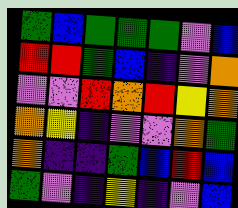[["green", "blue", "green", "green", "green", "violet", "blue"], ["red", "red", "green", "blue", "indigo", "violet", "orange"], ["violet", "violet", "red", "orange", "red", "yellow", "orange"], ["orange", "yellow", "indigo", "violet", "violet", "orange", "green"], ["orange", "indigo", "indigo", "green", "blue", "red", "blue"], ["green", "violet", "indigo", "yellow", "indigo", "violet", "blue"]]